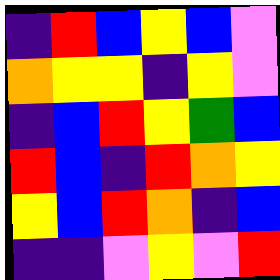[["indigo", "red", "blue", "yellow", "blue", "violet"], ["orange", "yellow", "yellow", "indigo", "yellow", "violet"], ["indigo", "blue", "red", "yellow", "green", "blue"], ["red", "blue", "indigo", "red", "orange", "yellow"], ["yellow", "blue", "red", "orange", "indigo", "blue"], ["indigo", "indigo", "violet", "yellow", "violet", "red"]]